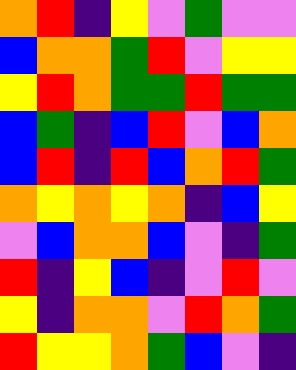[["orange", "red", "indigo", "yellow", "violet", "green", "violet", "violet"], ["blue", "orange", "orange", "green", "red", "violet", "yellow", "yellow"], ["yellow", "red", "orange", "green", "green", "red", "green", "green"], ["blue", "green", "indigo", "blue", "red", "violet", "blue", "orange"], ["blue", "red", "indigo", "red", "blue", "orange", "red", "green"], ["orange", "yellow", "orange", "yellow", "orange", "indigo", "blue", "yellow"], ["violet", "blue", "orange", "orange", "blue", "violet", "indigo", "green"], ["red", "indigo", "yellow", "blue", "indigo", "violet", "red", "violet"], ["yellow", "indigo", "orange", "orange", "violet", "red", "orange", "green"], ["red", "yellow", "yellow", "orange", "green", "blue", "violet", "indigo"]]